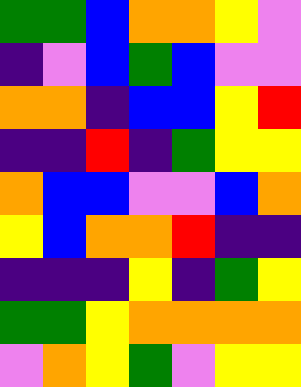[["green", "green", "blue", "orange", "orange", "yellow", "violet"], ["indigo", "violet", "blue", "green", "blue", "violet", "violet"], ["orange", "orange", "indigo", "blue", "blue", "yellow", "red"], ["indigo", "indigo", "red", "indigo", "green", "yellow", "yellow"], ["orange", "blue", "blue", "violet", "violet", "blue", "orange"], ["yellow", "blue", "orange", "orange", "red", "indigo", "indigo"], ["indigo", "indigo", "indigo", "yellow", "indigo", "green", "yellow"], ["green", "green", "yellow", "orange", "orange", "orange", "orange"], ["violet", "orange", "yellow", "green", "violet", "yellow", "yellow"]]